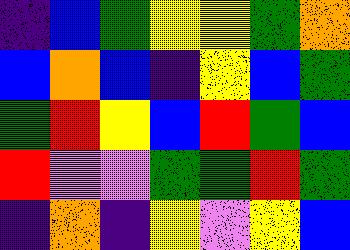[["indigo", "blue", "green", "yellow", "yellow", "green", "orange"], ["blue", "orange", "blue", "indigo", "yellow", "blue", "green"], ["green", "red", "yellow", "blue", "red", "green", "blue"], ["red", "violet", "violet", "green", "green", "red", "green"], ["indigo", "orange", "indigo", "yellow", "violet", "yellow", "blue"]]